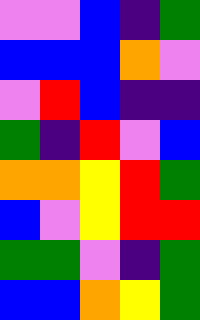[["violet", "violet", "blue", "indigo", "green"], ["blue", "blue", "blue", "orange", "violet"], ["violet", "red", "blue", "indigo", "indigo"], ["green", "indigo", "red", "violet", "blue"], ["orange", "orange", "yellow", "red", "green"], ["blue", "violet", "yellow", "red", "red"], ["green", "green", "violet", "indigo", "green"], ["blue", "blue", "orange", "yellow", "green"]]